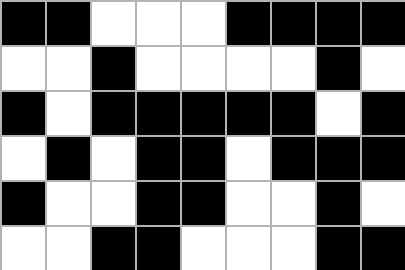[["black", "black", "white", "white", "white", "black", "black", "black", "black"], ["white", "white", "black", "white", "white", "white", "white", "black", "white"], ["black", "white", "black", "black", "black", "black", "black", "white", "black"], ["white", "black", "white", "black", "black", "white", "black", "black", "black"], ["black", "white", "white", "black", "black", "white", "white", "black", "white"], ["white", "white", "black", "black", "white", "white", "white", "black", "black"]]